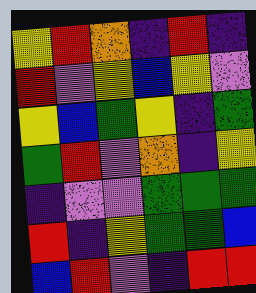[["yellow", "red", "orange", "indigo", "red", "indigo"], ["red", "violet", "yellow", "blue", "yellow", "violet"], ["yellow", "blue", "green", "yellow", "indigo", "green"], ["green", "red", "violet", "orange", "indigo", "yellow"], ["indigo", "violet", "violet", "green", "green", "green"], ["red", "indigo", "yellow", "green", "green", "blue"], ["blue", "red", "violet", "indigo", "red", "red"]]